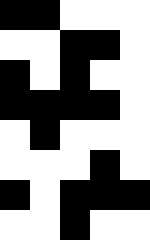[["black", "black", "white", "white", "white"], ["white", "white", "black", "black", "white"], ["black", "white", "black", "white", "white"], ["black", "black", "black", "black", "white"], ["white", "black", "white", "white", "white"], ["white", "white", "white", "black", "white"], ["black", "white", "black", "black", "black"], ["white", "white", "black", "white", "white"]]